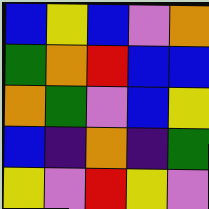[["blue", "yellow", "blue", "violet", "orange"], ["green", "orange", "red", "blue", "blue"], ["orange", "green", "violet", "blue", "yellow"], ["blue", "indigo", "orange", "indigo", "green"], ["yellow", "violet", "red", "yellow", "violet"]]